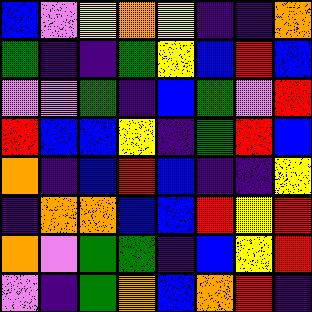[["blue", "violet", "yellow", "orange", "yellow", "indigo", "indigo", "orange"], ["green", "indigo", "indigo", "green", "yellow", "blue", "red", "blue"], ["violet", "violet", "green", "indigo", "blue", "green", "violet", "red"], ["red", "blue", "blue", "yellow", "indigo", "green", "red", "blue"], ["orange", "indigo", "blue", "red", "blue", "indigo", "indigo", "yellow"], ["indigo", "orange", "orange", "blue", "blue", "red", "yellow", "red"], ["orange", "violet", "green", "green", "indigo", "blue", "yellow", "red"], ["violet", "indigo", "green", "orange", "blue", "orange", "red", "indigo"]]